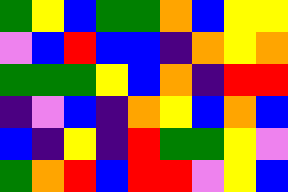[["green", "yellow", "blue", "green", "green", "orange", "blue", "yellow", "yellow"], ["violet", "blue", "red", "blue", "blue", "indigo", "orange", "yellow", "orange"], ["green", "green", "green", "yellow", "blue", "orange", "indigo", "red", "red"], ["indigo", "violet", "blue", "indigo", "orange", "yellow", "blue", "orange", "blue"], ["blue", "indigo", "yellow", "indigo", "red", "green", "green", "yellow", "violet"], ["green", "orange", "red", "blue", "red", "red", "violet", "yellow", "blue"]]